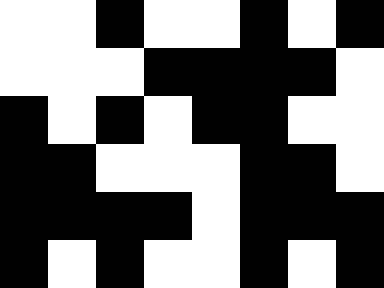[["white", "white", "black", "white", "white", "black", "white", "black"], ["white", "white", "white", "black", "black", "black", "black", "white"], ["black", "white", "black", "white", "black", "black", "white", "white"], ["black", "black", "white", "white", "white", "black", "black", "white"], ["black", "black", "black", "black", "white", "black", "black", "black"], ["black", "white", "black", "white", "white", "black", "white", "black"]]